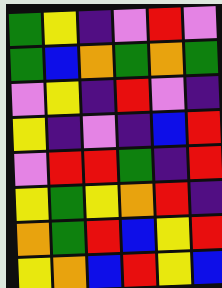[["green", "yellow", "indigo", "violet", "red", "violet"], ["green", "blue", "orange", "green", "orange", "green"], ["violet", "yellow", "indigo", "red", "violet", "indigo"], ["yellow", "indigo", "violet", "indigo", "blue", "red"], ["violet", "red", "red", "green", "indigo", "red"], ["yellow", "green", "yellow", "orange", "red", "indigo"], ["orange", "green", "red", "blue", "yellow", "red"], ["yellow", "orange", "blue", "red", "yellow", "blue"]]